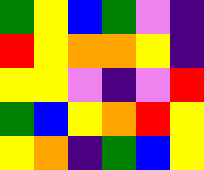[["green", "yellow", "blue", "green", "violet", "indigo"], ["red", "yellow", "orange", "orange", "yellow", "indigo"], ["yellow", "yellow", "violet", "indigo", "violet", "red"], ["green", "blue", "yellow", "orange", "red", "yellow"], ["yellow", "orange", "indigo", "green", "blue", "yellow"]]